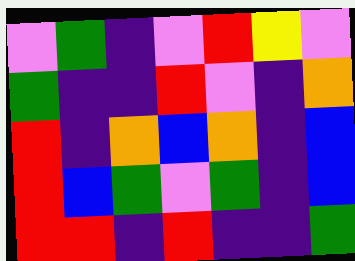[["violet", "green", "indigo", "violet", "red", "yellow", "violet"], ["green", "indigo", "indigo", "red", "violet", "indigo", "orange"], ["red", "indigo", "orange", "blue", "orange", "indigo", "blue"], ["red", "blue", "green", "violet", "green", "indigo", "blue"], ["red", "red", "indigo", "red", "indigo", "indigo", "green"]]